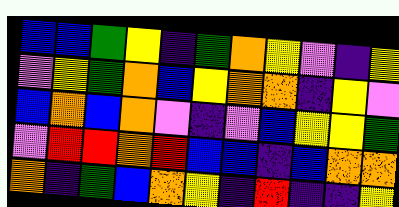[["blue", "blue", "green", "yellow", "indigo", "green", "orange", "yellow", "violet", "indigo", "yellow"], ["violet", "yellow", "green", "orange", "blue", "yellow", "orange", "orange", "indigo", "yellow", "violet"], ["blue", "orange", "blue", "orange", "violet", "indigo", "violet", "blue", "yellow", "yellow", "green"], ["violet", "red", "red", "orange", "red", "blue", "blue", "indigo", "blue", "orange", "orange"], ["orange", "indigo", "green", "blue", "orange", "yellow", "indigo", "red", "indigo", "indigo", "yellow"]]